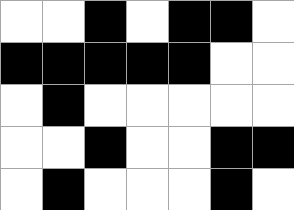[["white", "white", "black", "white", "black", "black", "white"], ["black", "black", "black", "black", "black", "white", "white"], ["white", "black", "white", "white", "white", "white", "white"], ["white", "white", "black", "white", "white", "black", "black"], ["white", "black", "white", "white", "white", "black", "white"]]